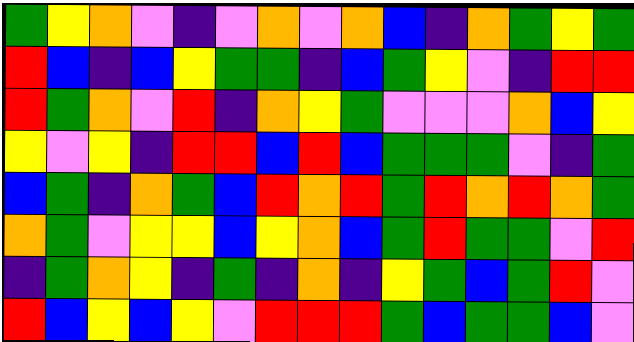[["green", "yellow", "orange", "violet", "indigo", "violet", "orange", "violet", "orange", "blue", "indigo", "orange", "green", "yellow", "green"], ["red", "blue", "indigo", "blue", "yellow", "green", "green", "indigo", "blue", "green", "yellow", "violet", "indigo", "red", "red"], ["red", "green", "orange", "violet", "red", "indigo", "orange", "yellow", "green", "violet", "violet", "violet", "orange", "blue", "yellow"], ["yellow", "violet", "yellow", "indigo", "red", "red", "blue", "red", "blue", "green", "green", "green", "violet", "indigo", "green"], ["blue", "green", "indigo", "orange", "green", "blue", "red", "orange", "red", "green", "red", "orange", "red", "orange", "green"], ["orange", "green", "violet", "yellow", "yellow", "blue", "yellow", "orange", "blue", "green", "red", "green", "green", "violet", "red"], ["indigo", "green", "orange", "yellow", "indigo", "green", "indigo", "orange", "indigo", "yellow", "green", "blue", "green", "red", "violet"], ["red", "blue", "yellow", "blue", "yellow", "violet", "red", "red", "red", "green", "blue", "green", "green", "blue", "violet"]]